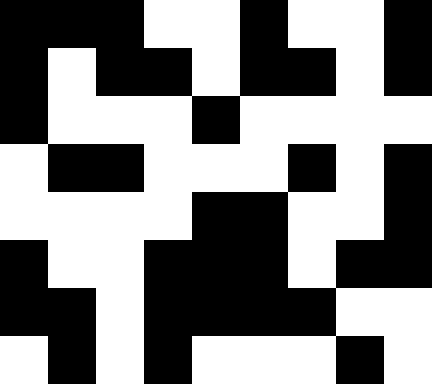[["black", "black", "black", "white", "white", "black", "white", "white", "black"], ["black", "white", "black", "black", "white", "black", "black", "white", "black"], ["black", "white", "white", "white", "black", "white", "white", "white", "white"], ["white", "black", "black", "white", "white", "white", "black", "white", "black"], ["white", "white", "white", "white", "black", "black", "white", "white", "black"], ["black", "white", "white", "black", "black", "black", "white", "black", "black"], ["black", "black", "white", "black", "black", "black", "black", "white", "white"], ["white", "black", "white", "black", "white", "white", "white", "black", "white"]]